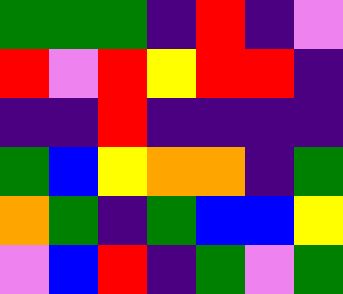[["green", "green", "green", "indigo", "red", "indigo", "violet"], ["red", "violet", "red", "yellow", "red", "red", "indigo"], ["indigo", "indigo", "red", "indigo", "indigo", "indigo", "indigo"], ["green", "blue", "yellow", "orange", "orange", "indigo", "green"], ["orange", "green", "indigo", "green", "blue", "blue", "yellow"], ["violet", "blue", "red", "indigo", "green", "violet", "green"]]